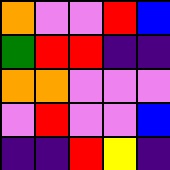[["orange", "violet", "violet", "red", "blue"], ["green", "red", "red", "indigo", "indigo"], ["orange", "orange", "violet", "violet", "violet"], ["violet", "red", "violet", "violet", "blue"], ["indigo", "indigo", "red", "yellow", "indigo"]]